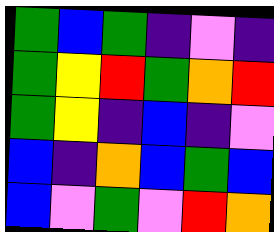[["green", "blue", "green", "indigo", "violet", "indigo"], ["green", "yellow", "red", "green", "orange", "red"], ["green", "yellow", "indigo", "blue", "indigo", "violet"], ["blue", "indigo", "orange", "blue", "green", "blue"], ["blue", "violet", "green", "violet", "red", "orange"]]